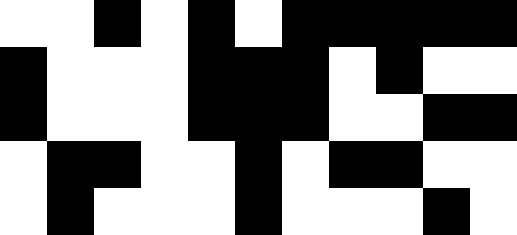[["white", "white", "black", "white", "black", "white", "black", "black", "black", "black", "black"], ["black", "white", "white", "white", "black", "black", "black", "white", "black", "white", "white"], ["black", "white", "white", "white", "black", "black", "black", "white", "white", "black", "black"], ["white", "black", "black", "white", "white", "black", "white", "black", "black", "white", "white"], ["white", "black", "white", "white", "white", "black", "white", "white", "white", "black", "white"]]